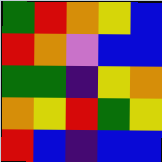[["green", "red", "orange", "yellow", "blue"], ["red", "orange", "violet", "blue", "blue"], ["green", "green", "indigo", "yellow", "orange"], ["orange", "yellow", "red", "green", "yellow"], ["red", "blue", "indigo", "blue", "blue"]]